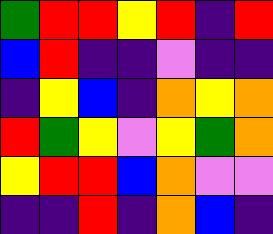[["green", "red", "red", "yellow", "red", "indigo", "red"], ["blue", "red", "indigo", "indigo", "violet", "indigo", "indigo"], ["indigo", "yellow", "blue", "indigo", "orange", "yellow", "orange"], ["red", "green", "yellow", "violet", "yellow", "green", "orange"], ["yellow", "red", "red", "blue", "orange", "violet", "violet"], ["indigo", "indigo", "red", "indigo", "orange", "blue", "indigo"]]